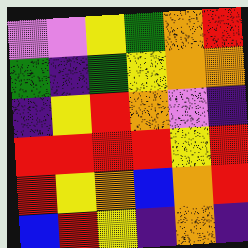[["violet", "violet", "yellow", "green", "orange", "red"], ["green", "indigo", "green", "yellow", "orange", "orange"], ["indigo", "yellow", "red", "orange", "violet", "indigo"], ["red", "red", "red", "red", "yellow", "red"], ["red", "yellow", "orange", "blue", "orange", "red"], ["blue", "red", "yellow", "indigo", "orange", "indigo"]]